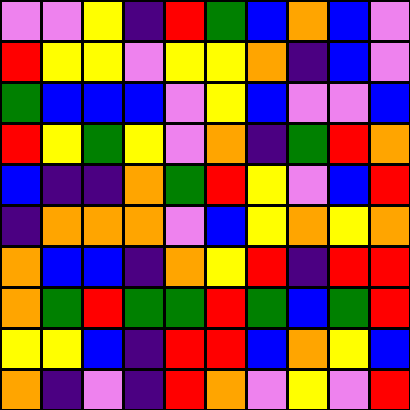[["violet", "violet", "yellow", "indigo", "red", "green", "blue", "orange", "blue", "violet"], ["red", "yellow", "yellow", "violet", "yellow", "yellow", "orange", "indigo", "blue", "violet"], ["green", "blue", "blue", "blue", "violet", "yellow", "blue", "violet", "violet", "blue"], ["red", "yellow", "green", "yellow", "violet", "orange", "indigo", "green", "red", "orange"], ["blue", "indigo", "indigo", "orange", "green", "red", "yellow", "violet", "blue", "red"], ["indigo", "orange", "orange", "orange", "violet", "blue", "yellow", "orange", "yellow", "orange"], ["orange", "blue", "blue", "indigo", "orange", "yellow", "red", "indigo", "red", "red"], ["orange", "green", "red", "green", "green", "red", "green", "blue", "green", "red"], ["yellow", "yellow", "blue", "indigo", "red", "red", "blue", "orange", "yellow", "blue"], ["orange", "indigo", "violet", "indigo", "red", "orange", "violet", "yellow", "violet", "red"]]